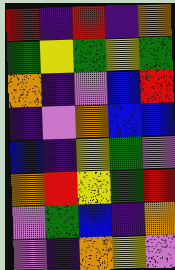[["red", "indigo", "red", "indigo", "orange"], ["green", "yellow", "green", "yellow", "green"], ["orange", "indigo", "violet", "blue", "red"], ["indigo", "violet", "orange", "blue", "blue"], ["blue", "indigo", "yellow", "green", "violet"], ["orange", "red", "yellow", "green", "red"], ["violet", "green", "blue", "indigo", "orange"], ["violet", "indigo", "orange", "yellow", "violet"]]